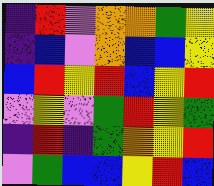[["indigo", "red", "violet", "orange", "orange", "green", "yellow"], ["indigo", "blue", "violet", "orange", "blue", "blue", "yellow"], ["blue", "red", "yellow", "red", "blue", "yellow", "red"], ["violet", "yellow", "violet", "green", "red", "yellow", "green"], ["indigo", "red", "indigo", "green", "orange", "yellow", "red"], ["violet", "green", "blue", "blue", "yellow", "red", "blue"]]